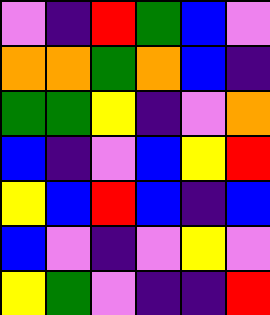[["violet", "indigo", "red", "green", "blue", "violet"], ["orange", "orange", "green", "orange", "blue", "indigo"], ["green", "green", "yellow", "indigo", "violet", "orange"], ["blue", "indigo", "violet", "blue", "yellow", "red"], ["yellow", "blue", "red", "blue", "indigo", "blue"], ["blue", "violet", "indigo", "violet", "yellow", "violet"], ["yellow", "green", "violet", "indigo", "indigo", "red"]]